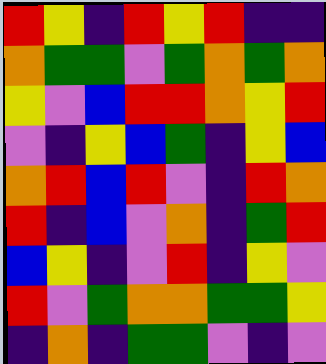[["red", "yellow", "indigo", "red", "yellow", "red", "indigo", "indigo"], ["orange", "green", "green", "violet", "green", "orange", "green", "orange"], ["yellow", "violet", "blue", "red", "red", "orange", "yellow", "red"], ["violet", "indigo", "yellow", "blue", "green", "indigo", "yellow", "blue"], ["orange", "red", "blue", "red", "violet", "indigo", "red", "orange"], ["red", "indigo", "blue", "violet", "orange", "indigo", "green", "red"], ["blue", "yellow", "indigo", "violet", "red", "indigo", "yellow", "violet"], ["red", "violet", "green", "orange", "orange", "green", "green", "yellow"], ["indigo", "orange", "indigo", "green", "green", "violet", "indigo", "violet"]]